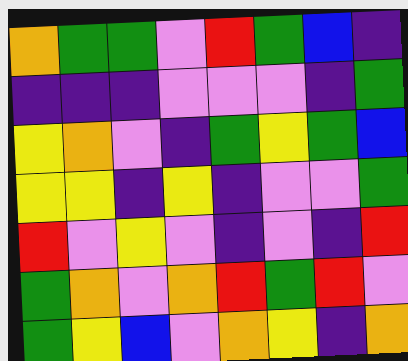[["orange", "green", "green", "violet", "red", "green", "blue", "indigo"], ["indigo", "indigo", "indigo", "violet", "violet", "violet", "indigo", "green"], ["yellow", "orange", "violet", "indigo", "green", "yellow", "green", "blue"], ["yellow", "yellow", "indigo", "yellow", "indigo", "violet", "violet", "green"], ["red", "violet", "yellow", "violet", "indigo", "violet", "indigo", "red"], ["green", "orange", "violet", "orange", "red", "green", "red", "violet"], ["green", "yellow", "blue", "violet", "orange", "yellow", "indigo", "orange"]]